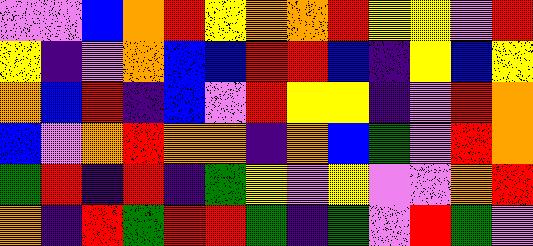[["violet", "violet", "blue", "orange", "red", "yellow", "orange", "orange", "red", "yellow", "yellow", "violet", "red"], ["yellow", "indigo", "violet", "orange", "blue", "blue", "red", "red", "blue", "indigo", "yellow", "blue", "yellow"], ["orange", "blue", "red", "indigo", "blue", "violet", "red", "yellow", "yellow", "indigo", "violet", "red", "orange"], ["blue", "violet", "orange", "red", "orange", "orange", "indigo", "orange", "blue", "green", "violet", "red", "orange"], ["green", "red", "indigo", "red", "indigo", "green", "yellow", "violet", "yellow", "violet", "violet", "orange", "red"], ["orange", "indigo", "red", "green", "red", "red", "green", "indigo", "green", "violet", "red", "green", "violet"]]